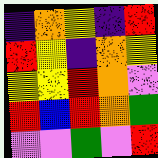[["indigo", "orange", "yellow", "indigo", "red"], ["red", "yellow", "indigo", "orange", "yellow"], ["yellow", "yellow", "red", "orange", "violet"], ["red", "blue", "red", "orange", "green"], ["violet", "violet", "green", "violet", "red"]]